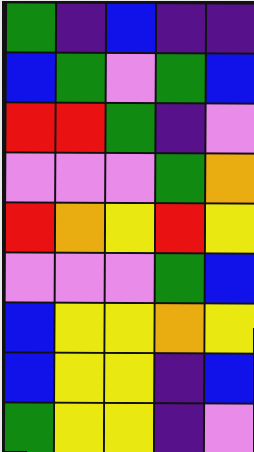[["green", "indigo", "blue", "indigo", "indigo"], ["blue", "green", "violet", "green", "blue"], ["red", "red", "green", "indigo", "violet"], ["violet", "violet", "violet", "green", "orange"], ["red", "orange", "yellow", "red", "yellow"], ["violet", "violet", "violet", "green", "blue"], ["blue", "yellow", "yellow", "orange", "yellow"], ["blue", "yellow", "yellow", "indigo", "blue"], ["green", "yellow", "yellow", "indigo", "violet"]]